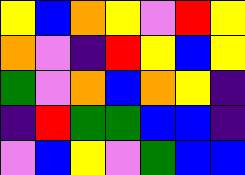[["yellow", "blue", "orange", "yellow", "violet", "red", "yellow"], ["orange", "violet", "indigo", "red", "yellow", "blue", "yellow"], ["green", "violet", "orange", "blue", "orange", "yellow", "indigo"], ["indigo", "red", "green", "green", "blue", "blue", "indigo"], ["violet", "blue", "yellow", "violet", "green", "blue", "blue"]]